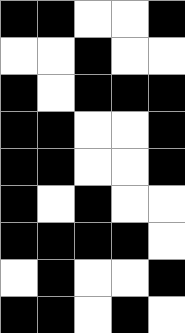[["black", "black", "white", "white", "black"], ["white", "white", "black", "white", "white"], ["black", "white", "black", "black", "black"], ["black", "black", "white", "white", "black"], ["black", "black", "white", "white", "black"], ["black", "white", "black", "white", "white"], ["black", "black", "black", "black", "white"], ["white", "black", "white", "white", "black"], ["black", "black", "white", "black", "white"]]